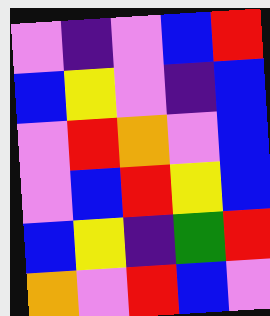[["violet", "indigo", "violet", "blue", "red"], ["blue", "yellow", "violet", "indigo", "blue"], ["violet", "red", "orange", "violet", "blue"], ["violet", "blue", "red", "yellow", "blue"], ["blue", "yellow", "indigo", "green", "red"], ["orange", "violet", "red", "blue", "violet"]]